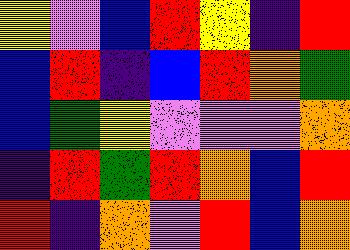[["yellow", "violet", "blue", "red", "yellow", "indigo", "red"], ["blue", "red", "indigo", "blue", "red", "orange", "green"], ["blue", "green", "yellow", "violet", "violet", "violet", "orange"], ["indigo", "red", "green", "red", "orange", "blue", "red"], ["red", "indigo", "orange", "violet", "red", "blue", "orange"]]